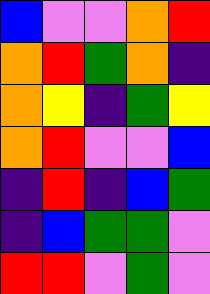[["blue", "violet", "violet", "orange", "red"], ["orange", "red", "green", "orange", "indigo"], ["orange", "yellow", "indigo", "green", "yellow"], ["orange", "red", "violet", "violet", "blue"], ["indigo", "red", "indigo", "blue", "green"], ["indigo", "blue", "green", "green", "violet"], ["red", "red", "violet", "green", "violet"]]